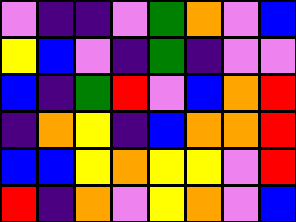[["violet", "indigo", "indigo", "violet", "green", "orange", "violet", "blue"], ["yellow", "blue", "violet", "indigo", "green", "indigo", "violet", "violet"], ["blue", "indigo", "green", "red", "violet", "blue", "orange", "red"], ["indigo", "orange", "yellow", "indigo", "blue", "orange", "orange", "red"], ["blue", "blue", "yellow", "orange", "yellow", "yellow", "violet", "red"], ["red", "indigo", "orange", "violet", "yellow", "orange", "violet", "blue"]]